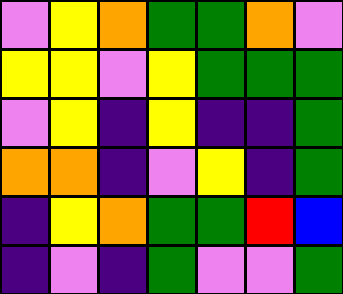[["violet", "yellow", "orange", "green", "green", "orange", "violet"], ["yellow", "yellow", "violet", "yellow", "green", "green", "green"], ["violet", "yellow", "indigo", "yellow", "indigo", "indigo", "green"], ["orange", "orange", "indigo", "violet", "yellow", "indigo", "green"], ["indigo", "yellow", "orange", "green", "green", "red", "blue"], ["indigo", "violet", "indigo", "green", "violet", "violet", "green"]]